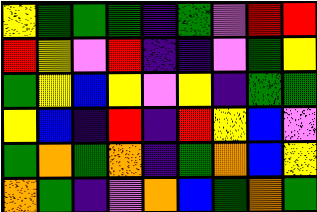[["yellow", "green", "green", "green", "indigo", "green", "violet", "red", "red"], ["red", "yellow", "violet", "red", "indigo", "indigo", "violet", "green", "yellow"], ["green", "yellow", "blue", "yellow", "violet", "yellow", "indigo", "green", "green"], ["yellow", "blue", "indigo", "red", "indigo", "red", "yellow", "blue", "violet"], ["green", "orange", "green", "orange", "indigo", "green", "orange", "blue", "yellow"], ["orange", "green", "indigo", "violet", "orange", "blue", "green", "orange", "green"]]